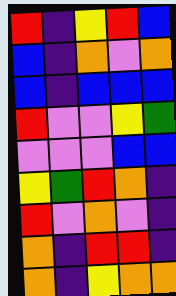[["red", "indigo", "yellow", "red", "blue"], ["blue", "indigo", "orange", "violet", "orange"], ["blue", "indigo", "blue", "blue", "blue"], ["red", "violet", "violet", "yellow", "green"], ["violet", "violet", "violet", "blue", "blue"], ["yellow", "green", "red", "orange", "indigo"], ["red", "violet", "orange", "violet", "indigo"], ["orange", "indigo", "red", "red", "indigo"], ["orange", "indigo", "yellow", "orange", "orange"]]